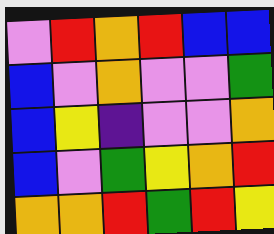[["violet", "red", "orange", "red", "blue", "blue"], ["blue", "violet", "orange", "violet", "violet", "green"], ["blue", "yellow", "indigo", "violet", "violet", "orange"], ["blue", "violet", "green", "yellow", "orange", "red"], ["orange", "orange", "red", "green", "red", "yellow"]]